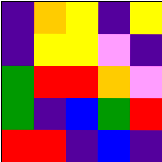[["indigo", "orange", "yellow", "indigo", "yellow"], ["indigo", "yellow", "yellow", "violet", "indigo"], ["green", "red", "red", "orange", "violet"], ["green", "indigo", "blue", "green", "red"], ["red", "red", "indigo", "blue", "indigo"]]